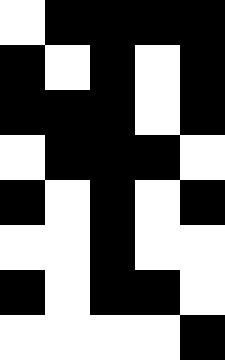[["white", "black", "black", "black", "black"], ["black", "white", "black", "white", "black"], ["black", "black", "black", "white", "black"], ["white", "black", "black", "black", "white"], ["black", "white", "black", "white", "black"], ["white", "white", "black", "white", "white"], ["black", "white", "black", "black", "white"], ["white", "white", "white", "white", "black"]]